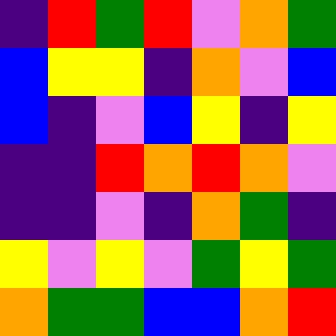[["indigo", "red", "green", "red", "violet", "orange", "green"], ["blue", "yellow", "yellow", "indigo", "orange", "violet", "blue"], ["blue", "indigo", "violet", "blue", "yellow", "indigo", "yellow"], ["indigo", "indigo", "red", "orange", "red", "orange", "violet"], ["indigo", "indigo", "violet", "indigo", "orange", "green", "indigo"], ["yellow", "violet", "yellow", "violet", "green", "yellow", "green"], ["orange", "green", "green", "blue", "blue", "orange", "red"]]